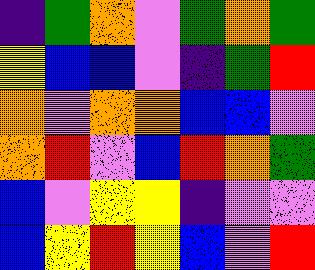[["indigo", "green", "orange", "violet", "green", "orange", "green"], ["yellow", "blue", "blue", "violet", "indigo", "green", "red"], ["orange", "violet", "orange", "orange", "blue", "blue", "violet"], ["orange", "red", "violet", "blue", "red", "orange", "green"], ["blue", "violet", "yellow", "yellow", "indigo", "violet", "violet"], ["blue", "yellow", "red", "yellow", "blue", "violet", "red"]]